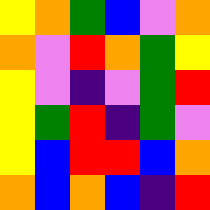[["yellow", "orange", "green", "blue", "violet", "orange"], ["orange", "violet", "red", "orange", "green", "yellow"], ["yellow", "violet", "indigo", "violet", "green", "red"], ["yellow", "green", "red", "indigo", "green", "violet"], ["yellow", "blue", "red", "red", "blue", "orange"], ["orange", "blue", "orange", "blue", "indigo", "red"]]